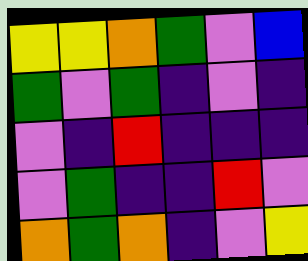[["yellow", "yellow", "orange", "green", "violet", "blue"], ["green", "violet", "green", "indigo", "violet", "indigo"], ["violet", "indigo", "red", "indigo", "indigo", "indigo"], ["violet", "green", "indigo", "indigo", "red", "violet"], ["orange", "green", "orange", "indigo", "violet", "yellow"]]